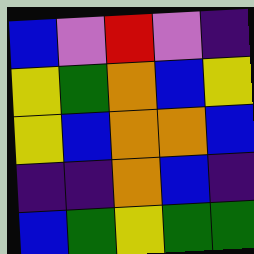[["blue", "violet", "red", "violet", "indigo"], ["yellow", "green", "orange", "blue", "yellow"], ["yellow", "blue", "orange", "orange", "blue"], ["indigo", "indigo", "orange", "blue", "indigo"], ["blue", "green", "yellow", "green", "green"]]